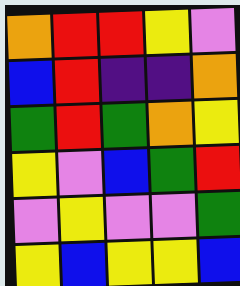[["orange", "red", "red", "yellow", "violet"], ["blue", "red", "indigo", "indigo", "orange"], ["green", "red", "green", "orange", "yellow"], ["yellow", "violet", "blue", "green", "red"], ["violet", "yellow", "violet", "violet", "green"], ["yellow", "blue", "yellow", "yellow", "blue"]]